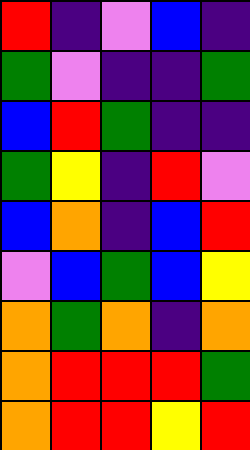[["red", "indigo", "violet", "blue", "indigo"], ["green", "violet", "indigo", "indigo", "green"], ["blue", "red", "green", "indigo", "indigo"], ["green", "yellow", "indigo", "red", "violet"], ["blue", "orange", "indigo", "blue", "red"], ["violet", "blue", "green", "blue", "yellow"], ["orange", "green", "orange", "indigo", "orange"], ["orange", "red", "red", "red", "green"], ["orange", "red", "red", "yellow", "red"]]